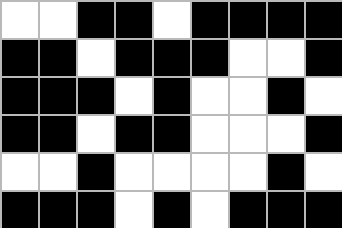[["white", "white", "black", "black", "white", "black", "black", "black", "black"], ["black", "black", "white", "black", "black", "black", "white", "white", "black"], ["black", "black", "black", "white", "black", "white", "white", "black", "white"], ["black", "black", "white", "black", "black", "white", "white", "white", "black"], ["white", "white", "black", "white", "white", "white", "white", "black", "white"], ["black", "black", "black", "white", "black", "white", "black", "black", "black"]]